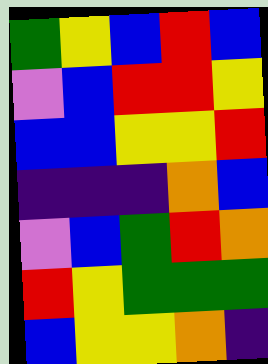[["green", "yellow", "blue", "red", "blue"], ["violet", "blue", "red", "red", "yellow"], ["blue", "blue", "yellow", "yellow", "red"], ["indigo", "indigo", "indigo", "orange", "blue"], ["violet", "blue", "green", "red", "orange"], ["red", "yellow", "green", "green", "green"], ["blue", "yellow", "yellow", "orange", "indigo"]]